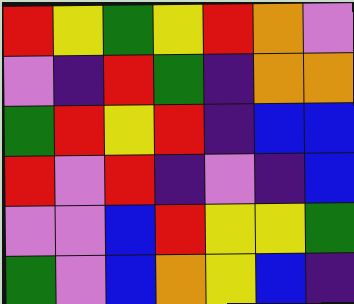[["red", "yellow", "green", "yellow", "red", "orange", "violet"], ["violet", "indigo", "red", "green", "indigo", "orange", "orange"], ["green", "red", "yellow", "red", "indigo", "blue", "blue"], ["red", "violet", "red", "indigo", "violet", "indigo", "blue"], ["violet", "violet", "blue", "red", "yellow", "yellow", "green"], ["green", "violet", "blue", "orange", "yellow", "blue", "indigo"]]